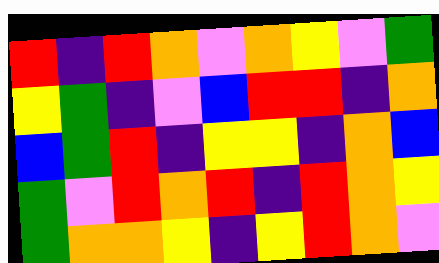[["red", "indigo", "red", "orange", "violet", "orange", "yellow", "violet", "green"], ["yellow", "green", "indigo", "violet", "blue", "red", "red", "indigo", "orange"], ["blue", "green", "red", "indigo", "yellow", "yellow", "indigo", "orange", "blue"], ["green", "violet", "red", "orange", "red", "indigo", "red", "orange", "yellow"], ["green", "orange", "orange", "yellow", "indigo", "yellow", "red", "orange", "violet"]]